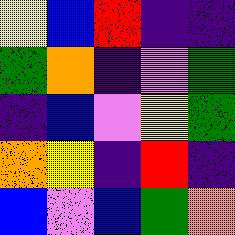[["yellow", "blue", "red", "indigo", "indigo"], ["green", "orange", "indigo", "violet", "green"], ["indigo", "blue", "violet", "yellow", "green"], ["orange", "yellow", "indigo", "red", "indigo"], ["blue", "violet", "blue", "green", "orange"]]